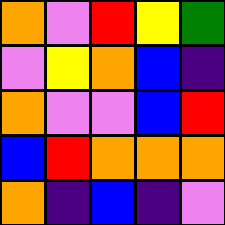[["orange", "violet", "red", "yellow", "green"], ["violet", "yellow", "orange", "blue", "indigo"], ["orange", "violet", "violet", "blue", "red"], ["blue", "red", "orange", "orange", "orange"], ["orange", "indigo", "blue", "indigo", "violet"]]